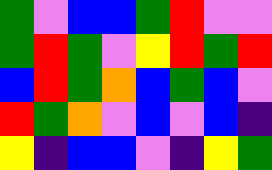[["green", "violet", "blue", "blue", "green", "red", "violet", "violet"], ["green", "red", "green", "violet", "yellow", "red", "green", "red"], ["blue", "red", "green", "orange", "blue", "green", "blue", "violet"], ["red", "green", "orange", "violet", "blue", "violet", "blue", "indigo"], ["yellow", "indigo", "blue", "blue", "violet", "indigo", "yellow", "green"]]